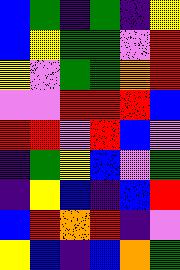[["blue", "green", "indigo", "green", "indigo", "yellow"], ["blue", "yellow", "green", "green", "violet", "red"], ["yellow", "violet", "green", "green", "orange", "red"], ["violet", "violet", "red", "red", "red", "blue"], ["red", "red", "violet", "red", "blue", "violet"], ["indigo", "green", "yellow", "blue", "violet", "green"], ["indigo", "yellow", "blue", "indigo", "blue", "red"], ["blue", "red", "orange", "red", "indigo", "violet"], ["yellow", "blue", "indigo", "blue", "orange", "green"]]